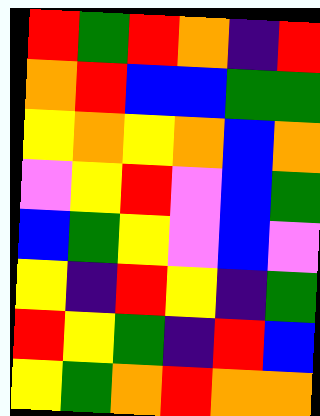[["red", "green", "red", "orange", "indigo", "red"], ["orange", "red", "blue", "blue", "green", "green"], ["yellow", "orange", "yellow", "orange", "blue", "orange"], ["violet", "yellow", "red", "violet", "blue", "green"], ["blue", "green", "yellow", "violet", "blue", "violet"], ["yellow", "indigo", "red", "yellow", "indigo", "green"], ["red", "yellow", "green", "indigo", "red", "blue"], ["yellow", "green", "orange", "red", "orange", "orange"]]